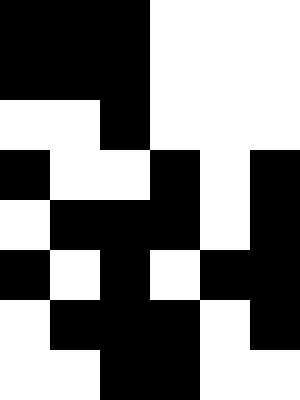[["black", "black", "black", "white", "white", "white"], ["black", "black", "black", "white", "white", "white"], ["white", "white", "black", "white", "white", "white"], ["black", "white", "white", "black", "white", "black"], ["white", "black", "black", "black", "white", "black"], ["black", "white", "black", "white", "black", "black"], ["white", "black", "black", "black", "white", "black"], ["white", "white", "black", "black", "white", "white"]]